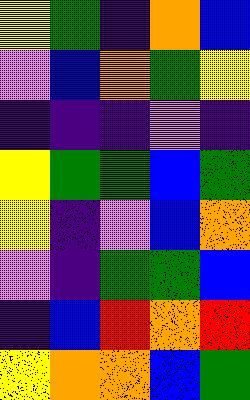[["yellow", "green", "indigo", "orange", "blue"], ["violet", "blue", "orange", "green", "yellow"], ["indigo", "indigo", "indigo", "violet", "indigo"], ["yellow", "green", "green", "blue", "green"], ["yellow", "indigo", "violet", "blue", "orange"], ["violet", "indigo", "green", "green", "blue"], ["indigo", "blue", "red", "orange", "red"], ["yellow", "orange", "orange", "blue", "green"]]